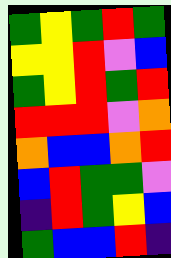[["green", "yellow", "green", "red", "green"], ["yellow", "yellow", "red", "violet", "blue"], ["green", "yellow", "red", "green", "red"], ["red", "red", "red", "violet", "orange"], ["orange", "blue", "blue", "orange", "red"], ["blue", "red", "green", "green", "violet"], ["indigo", "red", "green", "yellow", "blue"], ["green", "blue", "blue", "red", "indigo"]]